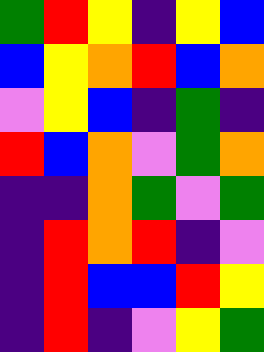[["green", "red", "yellow", "indigo", "yellow", "blue"], ["blue", "yellow", "orange", "red", "blue", "orange"], ["violet", "yellow", "blue", "indigo", "green", "indigo"], ["red", "blue", "orange", "violet", "green", "orange"], ["indigo", "indigo", "orange", "green", "violet", "green"], ["indigo", "red", "orange", "red", "indigo", "violet"], ["indigo", "red", "blue", "blue", "red", "yellow"], ["indigo", "red", "indigo", "violet", "yellow", "green"]]